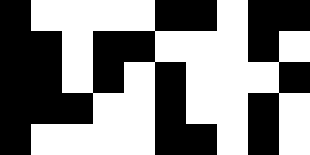[["black", "white", "white", "white", "white", "black", "black", "white", "black", "black"], ["black", "black", "white", "black", "black", "white", "white", "white", "black", "white"], ["black", "black", "white", "black", "white", "black", "white", "white", "white", "black"], ["black", "black", "black", "white", "white", "black", "white", "white", "black", "white"], ["black", "white", "white", "white", "white", "black", "black", "white", "black", "white"]]